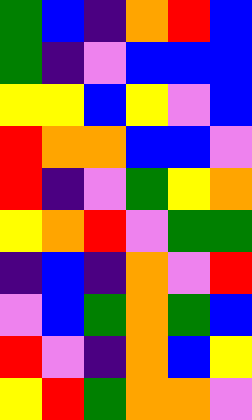[["green", "blue", "indigo", "orange", "red", "blue"], ["green", "indigo", "violet", "blue", "blue", "blue"], ["yellow", "yellow", "blue", "yellow", "violet", "blue"], ["red", "orange", "orange", "blue", "blue", "violet"], ["red", "indigo", "violet", "green", "yellow", "orange"], ["yellow", "orange", "red", "violet", "green", "green"], ["indigo", "blue", "indigo", "orange", "violet", "red"], ["violet", "blue", "green", "orange", "green", "blue"], ["red", "violet", "indigo", "orange", "blue", "yellow"], ["yellow", "red", "green", "orange", "orange", "violet"]]